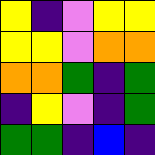[["yellow", "indigo", "violet", "yellow", "yellow"], ["yellow", "yellow", "violet", "orange", "orange"], ["orange", "orange", "green", "indigo", "green"], ["indigo", "yellow", "violet", "indigo", "green"], ["green", "green", "indigo", "blue", "indigo"]]